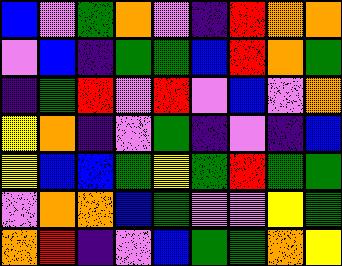[["blue", "violet", "green", "orange", "violet", "indigo", "red", "orange", "orange"], ["violet", "blue", "indigo", "green", "green", "blue", "red", "orange", "green"], ["indigo", "green", "red", "violet", "red", "violet", "blue", "violet", "orange"], ["yellow", "orange", "indigo", "violet", "green", "indigo", "violet", "indigo", "blue"], ["yellow", "blue", "blue", "green", "yellow", "green", "red", "green", "green"], ["violet", "orange", "orange", "blue", "green", "violet", "violet", "yellow", "green"], ["orange", "red", "indigo", "violet", "blue", "green", "green", "orange", "yellow"]]